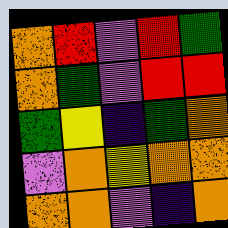[["orange", "red", "violet", "red", "green"], ["orange", "green", "violet", "red", "red"], ["green", "yellow", "indigo", "green", "orange"], ["violet", "orange", "yellow", "orange", "orange"], ["orange", "orange", "violet", "indigo", "orange"]]